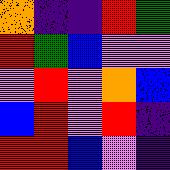[["orange", "indigo", "indigo", "red", "green"], ["red", "green", "blue", "violet", "violet"], ["violet", "red", "violet", "orange", "blue"], ["blue", "red", "violet", "red", "indigo"], ["red", "red", "blue", "violet", "indigo"]]